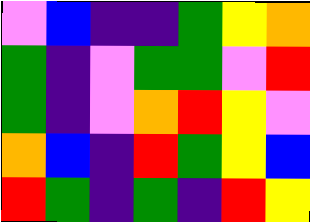[["violet", "blue", "indigo", "indigo", "green", "yellow", "orange"], ["green", "indigo", "violet", "green", "green", "violet", "red"], ["green", "indigo", "violet", "orange", "red", "yellow", "violet"], ["orange", "blue", "indigo", "red", "green", "yellow", "blue"], ["red", "green", "indigo", "green", "indigo", "red", "yellow"]]